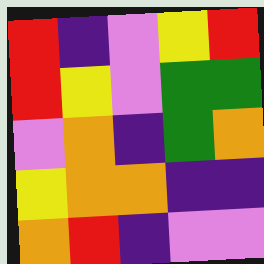[["red", "indigo", "violet", "yellow", "red"], ["red", "yellow", "violet", "green", "green"], ["violet", "orange", "indigo", "green", "orange"], ["yellow", "orange", "orange", "indigo", "indigo"], ["orange", "red", "indigo", "violet", "violet"]]